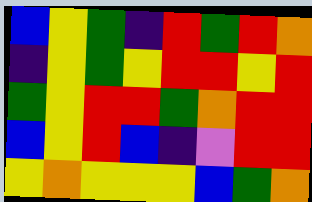[["blue", "yellow", "green", "indigo", "red", "green", "red", "orange"], ["indigo", "yellow", "green", "yellow", "red", "red", "yellow", "red"], ["green", "yellow", "red", "red", "green", "orange", "red", "red"], ["blue", "yellow", "red", "blue", "indigo", "violet", "red", "red"], ["yellow", "orange", "yellow", "yellow", "yellow", "blue", "green", "orange"]]